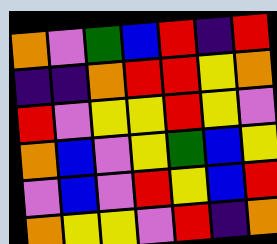[["orange", "violet", "green", "blue", "red", "indigo", "red"], ["indigo", "indigo", "orange", "red", "red", "yellow", "orange"], ["red", "violet", "yellow", "yellow", "red", "yellow", "violet"], ["orange", "blue", "violet", "yellow", "green", "blue", "yellow"], ["violet", "blue", "violet", "red", "yellow", "blue", "red"], ["orange", "yellow", "yellow", "violet", "red", "indigo", "orange"]]